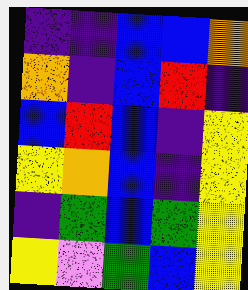[["indigo", "indigo", "blue", "blue", "orange"], ["orange", "indigo", "blue", "red", "indigo"], ["blue", "red", "blue", "indigo", "yellow"], ["yellow", "orange", "blue", "indigo", "yellow"], ["indigo", "green", "blue", "green", "yellow"], ["yellow", "violet", "green", "blue", "yellow"]]